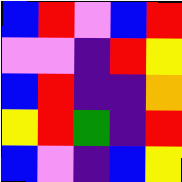[["blue", "red", "violet", "blue", "red"], ["violet", "violet", "indigo", "red", "yellow"], ["blue", "red", "indigo", "indigo", "orange"], ["yellow", "red", "green", "indigo", "red"], ["blue", "violet", "indigo", "blue", "yellow"]]